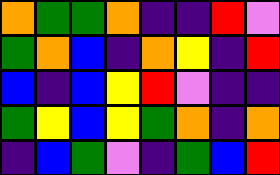[["orange", "green", "green", "orange", "indigo", "indigo", "red", "violet"], ["green", "orange", "blue", "indigo", "orange", "yellow", "indigo", "red"], ["blue", "indigo", "blue", "yellow", "red", "violet", "indigo", "indigo"], ["green", "yellow", "blue", "yellow", "green", "orange", "indigo", "orange"], ["indigo", "blue", "green", "violet", "indigo", "green", "blue", "red"]]